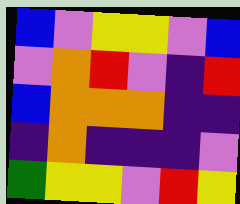[["blue", "violet", "yellow", "yellow", "violet", "blue"], ["violet", "orange", "red", "violet", "indigo", "red"], ["blue", "orange", "orange", "orange", "indigo", "indigo"], ["indigo", "orange", "indigo", "indigo", "indigo", "violet"], ["green", "yellow", "yellow", "violet", "red", "yellow"]]